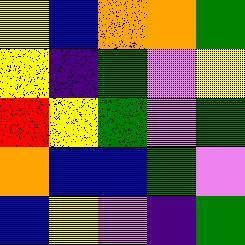[["yellow", "blue", "orange", "orange", "green"], ["yellow", "indigo", "green", "violet", "yellow"], ["red", "yellow", "green", "violet", "green"], ["orange", "blue", "blue", "green", "violet"], ["blue", "yellow", "violet", "indigo", "green"]]